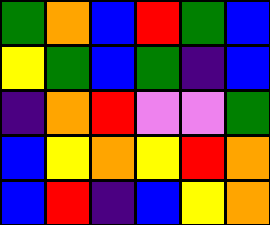[["green", "orange", "blue", "red", "green", "blue"], ["yellow", "green", "blue", "green", "indigo", "blue"], ["indigo", "orange", "red", "violet", "violet", "green"], ["blue", "yellow", "orange", "yellow", "red", "orange"], ["blue", "red", "indigo", "blue", "yellow", "orange"]]